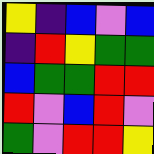[["yellow", "indigo", "blue", "violet", "blue"], ["indigo", "red", "yellow", "green", "green"], ["blue", "green", "green", "red", "red"], ["red", "violet", "blue", "red", "violet"], ["green", "violet", "red", "red", "yellow"]]